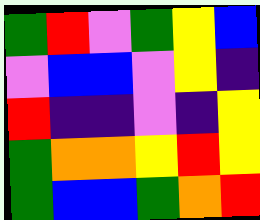[["green", "red", "violet", "green", "yellow", "blue"], ["violet", "blue", "blue", "violet", "yellow", "indigo"], ["red", "indigo", "indigo", "violet", "indigo", "yellow"], ["green", "orange", "orange", "yellow", "red", "yellow"], ["green", "blue", "blue", "green", "orange", "red"]]